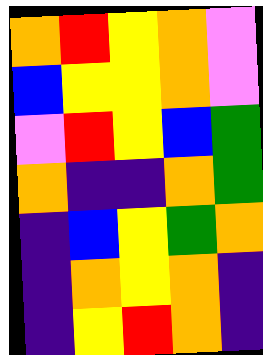[["orange", "red", "yellow", "orange", "violet"], ["blue", "yellow", "yellow", "orange", "violet"], ["violet", "red", "yellow", "blue", "green"], ["orange", "indigo", "indigo", "orange", "green"], ["indigo", "blue", "yellow", "green", "orange"], ["indigo", "orange", "yellow", "orange", "indigo"], ["indigo", "yellow", "red", "orange", "indigo"]]